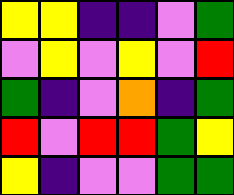[["yellow", "yellow", "indigo", "indigo", "violet", "green"], ["violet", "yellow", "violet", "yellow", "violet", "red"], ["green", "indigo", "violet", "orange", "indigo", "green"], ["red", "violet", "red", "red", "green", "yellow"], ["yellow", "indigo", "violet", "violet", "green", "green"]]